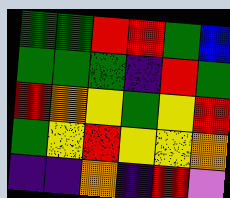[["green", "green", "red", "red", "green", "blue"], ["green", "green", "green", "indigo", "red", "green"], ["red", "orange", "yellow", "green", "yellow", "red"], ["green", "yellow", "red", "yellow", "yellow", "orange"], ["indigo", "indigo", "orange", "indigo", "red", "violet"]]